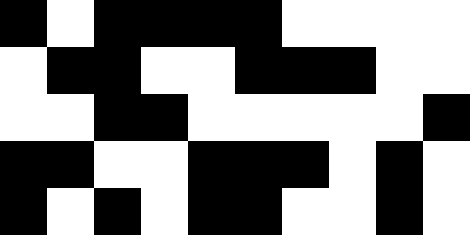[["black", "white", "black", "black", "black", "black", "white", "white", "white", "white"], ["white", "black", "black", "white", "white", "black", "black", "black", "white", "white"], ["white", "white", "black", "black", "white", "white", "white", "white", "white", "black"], ["black", "black", "white", "white", "black", "black", "black", "white", "black", "white"], ["black", "white", "black", "white", "black", "black", "white", "white", "black", "white"]]